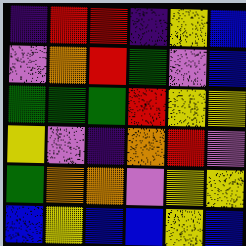[["indigo", "red", "red", "indigo", "yellow", "blue"], ["violet", "orange", "red", "green", "violet", "blue"], ["green", "green", "green", "red", "yellow", "yellow"], ["yellow", "violet", "indigo", "orange", "red", "violet"], ["green", "orange", "orange", "violet", "yellow", "yellow"], ["blue", "yellow", "blue", "blue", "yellow", "blue"]]